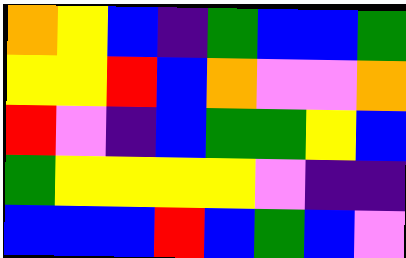[["orange", "yellow", "blue", "indigo", "green", "blue", "blue", "green"], ["yellow", "yellow", "red", "blue", "orange", "violet", "violet", "orange"], ["red", "violet", "indigo", "blue", "green", "green", "yellow", "blue"], ["green", "yellow", "yellow", "yellow", "yellow", "violet", "indigo", "indigo"], ["blue", "blue", "blue", "red", "blue", "green", "blue", "violet"]]